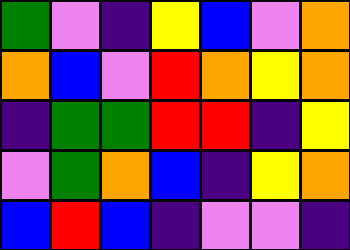[["green", "violet", "indigo", "yellow", "blue", "violet", "orange"], ["orange", "blue", "violet", "red", "orange", "yellow", "orange"], ["indigo", "green", "green", "red", "red", "indigo", "yellow"], ["violet", "green", "orange", "blue", "indigo", "yellow", "orange"], ["blue", "red", "blue", "indigo", "violet", "violet", "indigo"]]